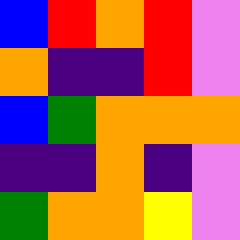[["blue", "red", "orange", "red", "violet"], ["orange", "indigo", "indigo", "red", "violet"], ["blue", "green", "orange", "orange", "orange"], ["indigo", "indigo", "orange", "indigo", "violet"], ["green", "orange", "orange", "yellow", "violet"]]